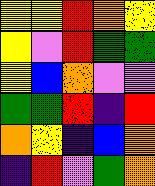[["yellow", "yellow", "red", "orange", "yellow"], ["yellow", "violet", "red", "green", "green"], ["yellow", "blue", "orange", "violet", "violet"], ["green", "green", "red", "indigo", "red"], ["orange", "yellow", "indigo", "blue", "orange"], ["indigo", "red", "violet", "green", "orange"]]